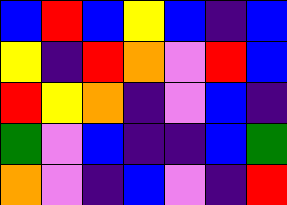[["blue", "red", "blue", "yellow", "blue", "indigo", "blue"], ["yellow", "indigo", "red", "orange", "violet", "red", "blue"], ["red", "yellow", "orange", "indigo", "violet", "blue", "indigo"], ["green", "violet", "blue", "indigo", "indigo", "blue", "green"], ["orange", "violet", "indigo", "blue", "violet", "indigo", "red"]]